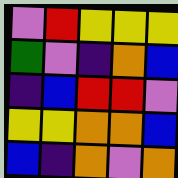[["violet", "red", "yellow", "yellow", "yellow"], ["green", "violet", "indigo", "orange", "blue"], ["indigo", "blue", "red", "red", "violet"], ["yellow", "yellow", "orange", "orange", "blue"], ["blue", "indigo", "orange", "violet", "orange"]]